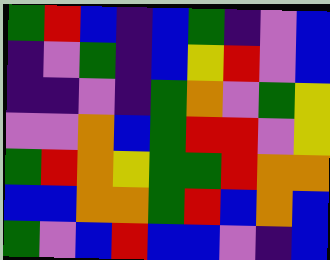[["green", "red", "blue", "indigo", "blue", "green", "indigo", "violet", "blue"], ["indigo", "violet", "green", "indigo", "blue", "yellow", "red", "violet", "blue"], ["indigo", "indigo", "violet", "indigo", "green", "orange", "violet", "green", "yellow"], ["violet", "violet", "orange", "blue", "green", "red", "red", "violet", "yellow"], ["green", "red", "orange", "yellow", "green", "green", "red", "orange", "orange"], ["blue", "blue", "orange", "orange", "green", "red", "blue", "orange", "blue"], ["green", "violet", "blue", "red", "blue", "blue", "violet", "indigo", "blue"]]